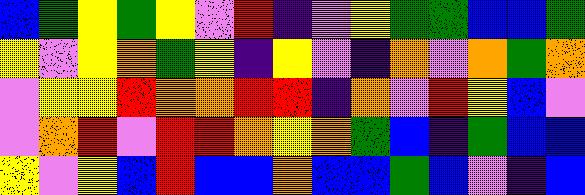[["blue", "green", "yellow", "green", "yellow", "violet", "red", "indigo", "violet", "yellow", "green", "green", "blue", "blue", "green"], ["yellow", "violet", "yellow", "orange", "green", "yellow", "indigo", "yellow", "violet", "indigo", "orange", "violet", "orange", "green", "orange"], ["violet", "yellow", "yellow", "red", "orange", "orange", "red", "red", "indigo", "orange", "violet", "red", "yellow", "blue", "violet"], ["violet", "orange", "red", "violet", "red", "red", "orange", "yellow", "orange", "green", "blue", "indigo", "green", "blue", "blue"], ["yellow", "violet", "yellow", "blue", "red", "blue", "blue", "orange", "blue", "blue", "green", "blue", "violet", "indigo", "blue"]]